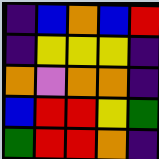[["indigo", "blue", "orange", "blue", "red"], ["indigo", "yellow", "yellow", "yellow", "indigo"], ["orange", "violet", "orange", "orange", "indigo"], ["blue", "red", "red", "yellow", "green"], ["green", "red", "red", "orange", "indigo"]]